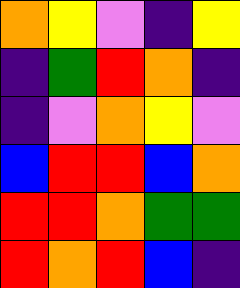[["orange", "yellow", "violet", "indigo", "yellow"], ["indigo", "green", "red", "orange", "indigo"], ["indigo", "violet", "orange", "yellow", "violet"], ["blue", "red", "red", "blue", "orange"], ["red", "red", "orange", "green", "green"], ["red", "orange", "red", "blue", "indigo"]]